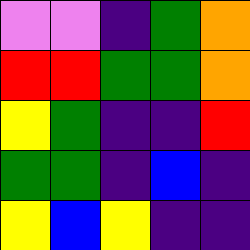[["violet", "violet", "indigo", "green", "orange"], ["red", "red", "green", "green", "orange"], ["yellow", "green", "indigo", "indigo", "red"], ["green", "green", "indigo", "blue", "indigo"], ["yellow", "blue", "yellow", "indigo", "indigo"]]